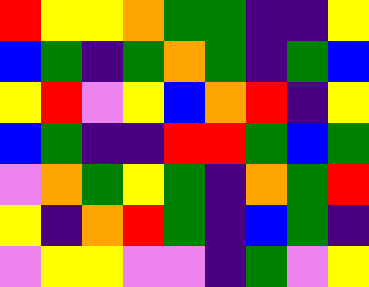[["red", "yellow", "yellow", "orange", "green", "green", "indigo", "indigo", "yellow"], ["blue", "green", "indigo", "green", "orange", "green", "indigo", "green", "blue"], ["yellow", "red", "violet", "yellow", "blue", "orange", "red", "indigo", "yellow"], ["blue", "green", "indigo", "indigo", "red", "red", "green", "blue", "green"], ["violet", "orange", "green", "yellow", "green", "indigo", "orange", "green", "red"], ["yellow", "indigo", "orange", "red", "green", "indigo", "blue", "green", "indigo"], ["violet", "yellow", "yellow", "violet", "violet", "indigo", "green", "violet", "yellow"]]